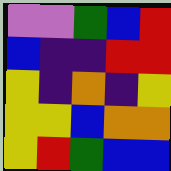[["violet", "violet", "green", "blue", "red"], ["blue", "indigo", "indigo", "red", "red"], ["yellow", "indigo", "orange", "indigo", "yellow"], ["yellow", "yellow", "blue", "orange", "orange"], ["yellow", "red", "green", "blue", "blue"]]